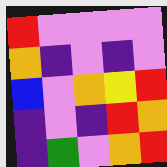[["red", "violet", "violet", "violet", "violet"], ["orange", "indigo", "violet", "indigo", "violet"], ["blue", "violet", "orange", "yellow", "red"], ["indigo", "violet", "indigo", "red", "orange"], ["indigo", "green", "violet", "orange", "red"]]